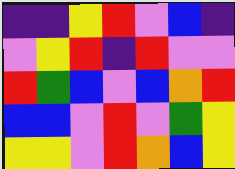[["indigo", "indigo", "yellow", "red", "violet", "blue", "indigo"], ["violet", "yellow", "red", "indigo", "red", "violet", "violet"], ["red", "green", "blue", "violet", "blue", "orange", "red"], ["blue", "blue", "violet", "red", "violet", "green", "yellow"], ["yellow", "yellow", "violet", "red", "orange", "blue", "yellow"]]